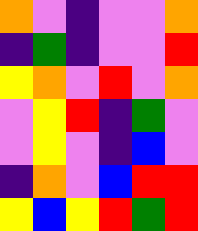[["orange", "violet", "indigo", "violet", "violet", "orange"], ["indigo", "green", "indigo", "violet", "violet", "red"], ["yellow", "orange", "violet", "red", "violet", "orange"], ["violet", "yellow", "red", "indigo", "green", "violet"], ["violet", "yellow", "violet", "indigo", "blue", "violet"], ["indigo", "orange", "violet", "blue", "red", "red"], ["yellow", "blue", "yellow", "red", "green", "red"]]